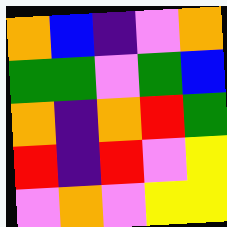[["orange", "blue", "indigo", "violet", "orange"], ["green", "green", "violet", "green", "blue"], ["orange", "indigo", "orange", "red", "green"], ["red", "indigo", "red", "violet", "yellow"], ["violet", "orange", "violet", "yellow", "yellow"]]